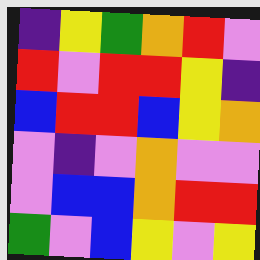[["indigo", "yellow", "green", "orange", "red", "violet"], ["red", "violet", "red", "red", "yellow", "indigo"], ["blue", "red", "red", "blue", "yellow", "orange"], ["violet", "indigo", "violet", "orange", "violet", "violet"], ["violet", "blue", "blue", "orange", "red", "red"], ["green", "violet", "blue", "yellow", "violet", "yellow"]]